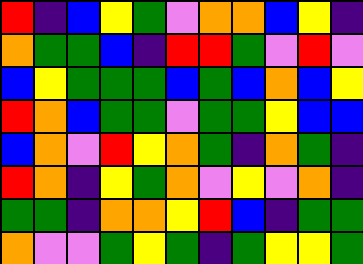[["red", "indigo", "blue", "yellow", "green", "violet", "orange", "orange", "blue", "yellow", "indigo"], ["orange", "green", "green", "blue", "indigo", "red", "red", "green", "violet", "red", "violet"], ["blue", "yellow", "green", "green", "green", "blue", "green", "blue", "orange", "blue", "yellow"], ["red", "orange", "blue", "green", "green", "violet", "green", "green", "yellow", "blue", "blue"], ["blue", "orange", "violet", "red", "yellow", "orange", "green", "indigo", "orange", "green", "indigo"], ["red", "orange", "indigo", "yellow", "green", "orange", "violet", "yellow", "violet", "orange", "indigo"], ["green", "green", "indigo", "orange", "orange", "yellow", "red", "blue", "indigo", "green", "green"], ["orange", "violet", "violet", "green", "yellow", "green", "indigo", "green", "yellow", "yellow", "green"]]